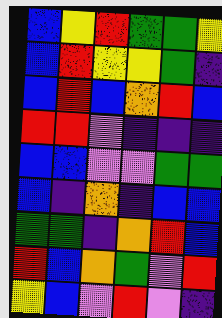[["blue", "yellow", "red", "green", "green", "yellow"], ["blue", "red", "yellow", "yellow", "green", "indigo"], ["blue", "red", "blue", "orange", "red", "blue"], ["red", "red", "violet", "indigo", "indigo", "indigo"], ["blue", "blue", "violet", "violet", "green", "green"], ["blue", "indigo", "orange", "indigo", "blue", "blue"], ["green", "green", "indigo", "orange", "red", "blue"], ["red", "blue", "orange", "green", "violet", "red"], ["yellow", "blue", "violet", "red", "violet", "indigo"]]